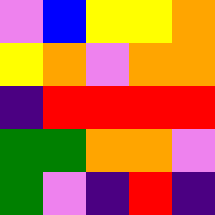[["violet", "blue", "yellow", "yellow", "orange"], ["yellow", "orange", "violet", "orange", "orange"], ["indigo", "red", "red", "red", "red"], ["green", "green", "orange", "orange", "violet"], ["green", "violet", "indigo", "red", "indigo"]]